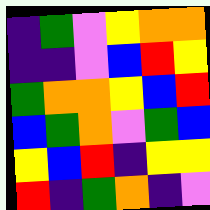[["indigo", "green", "violet", "yellow", "orange", "orange"], ["indigo", "indigo", "violet", "blue", "red", "yellow"], ["green", "orange", "orange", "yellow", "blue", "red"], ["blue", "green", "orange", "violet", "green", "blue"], ["yellow", "blue", "red", "indigo", "yellow", "yellow"], ["red", "indigo", "green", "orange", "indigo", "violet"]]